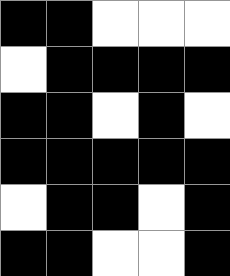[["black", "black", "white", "white", "white"], ["white", "black", "black", "black", "black"], ["black", "black", "white", "black", "white"], ["black", "black", "black", "black", "black"], ["white", "black", "black", "white", "black"], ["black", "black", "white", "white", "black"]]